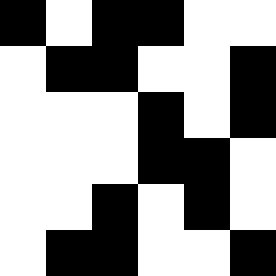[["black", "white", "black", "black", "white", "white"], ["white", "black", "black", "white", "white", "black"], ["white", "white", "white", "black", "white", "black"], ["white", "white", "white", "black", "black", "white"], ["white", "white", "black", "white", "black", "white"], ["white", "black", "black", "white", "white", "black"]]